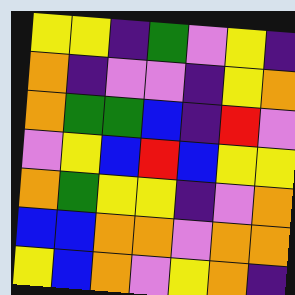[["yellow", "yellow", "indigo", "green", "violet", "yellow", "indigo"], ["orange", "indigo", "violet", "violet", "indigo", "yellow", "orange"], ["orange", "green", "green", "blue", "indigo", "red", "violet"], ["violet", "yellow", "blue", "red", "blue", "yellow", "yellow"], ["orange", "green", "yellow", "yellow", "indigo", "violet", "orange"], ["blue", "blue", "orange", "orange", "violet", "orange", "orange"], ["yellow", "blue", "orange", "violet", "yellow", "orange", "indigo"]]